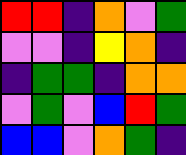[["red", "red", "indigo", "orange", "violet", "green"], ["violet", "violet", "indigo", "yellow", "orange", "indigo"], ["indigo", "green", "green", "indigo", "orange", "orange"], ["violet", "green", "violet", "blue", "red", "green"], ["blue", "blue", "violet", "orange", "green", "indigo"]]